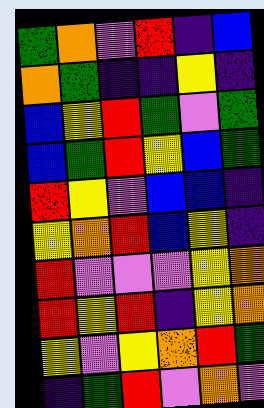[["green", "orange", "violet", "red", "indigo", "blue"], ["orange", "green", "indigo", "indigo", "yellow", "indigo"], ["blue", "yellow", "red", "green", "violet", "green"], ["blue", "green", "red", "yellow", "blue", "green"], ["red", "yellow", "violet", "blue", "blue", "indigo"], ["yellow", "orange", "red", "blue", "yellow", "indigo"], ["red", "violet", "violet", "violet", "yellow", "orange"], ["red", "yellow", "red", "indigo", "yellow", "orange"], ["yellow", "violet", "yellow", "orange", "red", "green"], ["indigo", "green", "red", "violet", "orange", "violet"]]